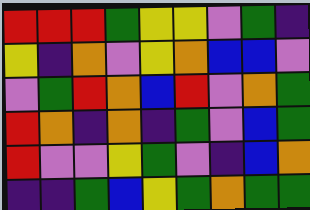[["red", "red", "red", "green", "yellow", "yellow", "violet", "green", "indigo"], ["yellow", "indigo", "orange", "violet", "yellow", "orange", "blue", "blue", "violet"], ["violet", "green", "red", "orange", "blue", "red", "violet", "orange", "green"], ["red", "orange", "indigo", "orange", "indigo", "green", "violet", "blue", "green"], ["red", "violet", "violet", "yellow", "green", "violet", "indigo", "blue", "orange"], ["indigo", "indigo", "green", "blue", "yellow", "green", "orange", "green", "green"]]